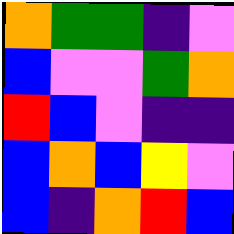[["orange", "green", "green", "indigo", "violet"], ["blue", "violet", "violet", "green", "orange"], ["red", "blue", "violet", "indigo", "indigo"], ["blue", "orange", "blue", "yellow", "violet"], ["blue", "indigo", "orange", "red", "blue"]]